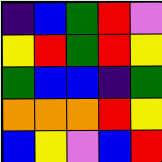[["indigo", "blue", "green", "red", "violet"], ["yellow", "red", "green", "red", "yellow"], ["green", "blue", "blue", "indigo", "green"], ["orange", "orange", "orange", "red", "yellow"], ["blue", "yellow", "violet", "blue", "red"]]